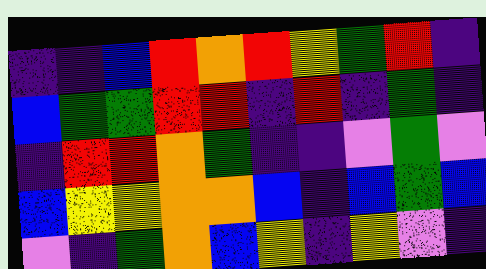[["indigo", "indigo", "blue", "red", "orange", "red", "yellow", "green", "red", "indigo"], ["blue", "green", "green", "red", "red", "indigo", "red", "indigo", "green", "indigo"], ["indigo", "red", "red", "orange", "green", "indigo", "indigo", "violet", "green", "violet"], ["blue", "yellow", "yellow", "orange", "orange", "blue", "indigo", "blue", "green", "blue"], ["violet", "indigo", "green", "orange", "blue", "yellow", "indigo", "yellow", "violet", "indigo"]]